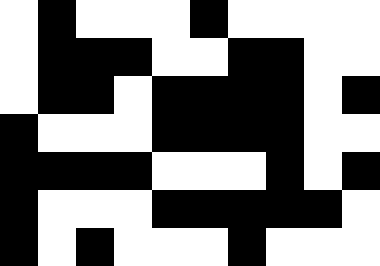[["white", "black", "white", "white", "white", "black", "white", "white", "white", "white"], ["white", "black", "black", "black", "white", "white", "black", "black", "white", "white"], ["white", "black", "black", "white", "black", "black", "black", "black", "white", "black"], ["black", "white", "white", "white", "black", "black", "black", "black", "white", "white"], ["black", "black", "black", "black", "white", "white", "white", "black", "white", "black"], ["black", "white", "white", "white", "black", "black", "black", "black", "black", "white"], ["black", "white", "black", "white", "white", "white", "black", "white", "white", "white"]]